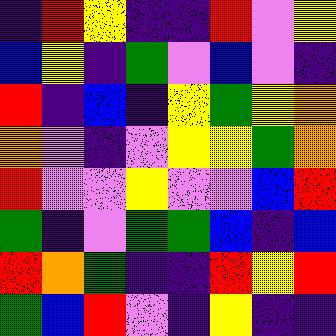[["indigo", "red", "yellow", "indigo", "indigo", "red", "violet", "yellow"], ["blue", "yellow", "indigo", "green", "violet", "blue", "violet", "indigo"], ["red", "indigo", "blue", "indigo", "yellow", "green", "yellow", "orange"], ["orange", "violet", "indigo", "violet", "yellow", "yellow", "green", "orange"], ["red", "violet", "violet", "yellow", "violet", "violet", "blue", "red"], ["green", "indigo", "violet", "green", "green", "blue", "indigo", "blue"], ["red", "orange", "green", "indigo", "indigo", "red", "yellow", "red"], ["green", "blue", "red", "violet", "indigo", "yellow", "indigo", "indigo"]]